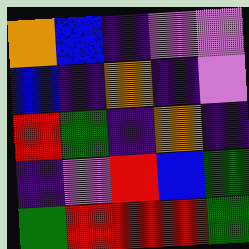[["orange", "blue", "indigo", "violet", "violet"], ["blue", "indigo", "orange", "indigo", "violet"], ["red", "green", "indigo", "orange", "indigo"], ["indigo", "violet", "red", "blue", "green"], ["green", "red", "red", "red", "green"]]